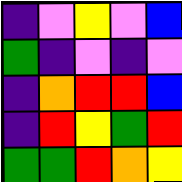[["indigo", "violet", "yellow", "violet", "blue"], ["green", "indigo", "violet", "indigo", "violet"], ["indigo", "orange", "red", "red", "blue"], ["indigo", "red", "yellow", "green", "red"], ["green", "green", "red", "orange", "yellow"]]